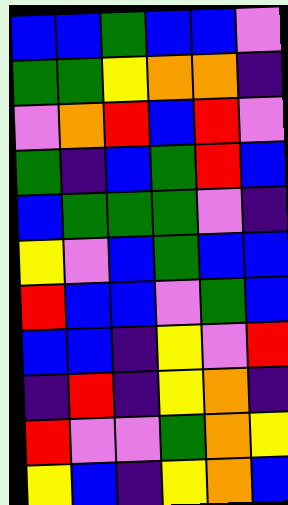[["blue", "blue", "green", "blue", "blue", "violet"], ["green", "green", "yellow", "orange", "orange", "indigo"], ["violet", "orange", "red", "blue", "red", "violet"], ["green", "indigo", "blue", "green", "red", "blue"], ["blue", "green", "green", "green", "violet", "indigo"], ["yellow", "violet", "blue", "green", "blue", "blue"], ["red", "blue", "blue", "violet", "green", "blue"], ["blue", "blue", "indigo", "yellow", "violet", "red"], ["indigo", "red", "indigo", "yellow", "orange", "indigo"], ["red", "violet", "violet", "green", "orange", "yellow"], ["yellow", "blue", "indigo", "yellow", "orange", "blue"]]